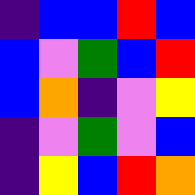[["indigo", "blue", "blue", "red", "blue"], ["blue", "violet", "green", "blue", "red"], ["blue", "orange", "indigo", "violet", "yellow"], ["indigo", "violet", "green", "violet", "blue"], ["indigo", "yellow", "blue", "red", "orange"]]